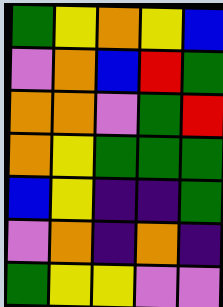[["green", "yellow", "orange", "yellow", "blue"], ["violet", "orange", "blue", "red", "green"], ["orange", "orange", "violet", "green", "red"], ["orange", "yellow", "green", "green", "green"], ["blue", "yellow", "indigo", "indigo", "green"], ["violet", "orange", "indigo", "orange", "indigo"], ["green", "yellow", "yellow", "violet", "violet"]]